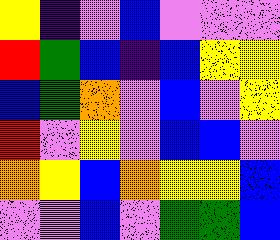[["yellow", "indigo", "violet", "blue", "violet", "violet", "violet"], ["red", "green", "blue", "indigo", "blue", "yellow", "yellow"], ["blue", "green", "orange", "violet", "blue", "violet", "yellow"], ["red", "violet", "yellow", "violet", "blue", "blue", "violet"], ["orange", "yellow", "blue", "orange", "yellow", "yellow", "blue"], ["violet", "violet", "blue", "violet", "green", "green", "blue"]]